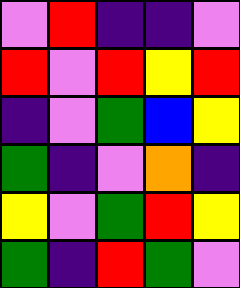[["violet", "red", "indigo", "indigo", "violet"], ["red", "violet", "red", "yellow", "red"], ["indigo", "violet", "green", "blue", "yellow"], ["green", "indigo", "violet", "orange", "indigo"], ["yellow", "violet", "green", "red", "yellow"], ["green", "indigo", "red", "green", "violet"]]